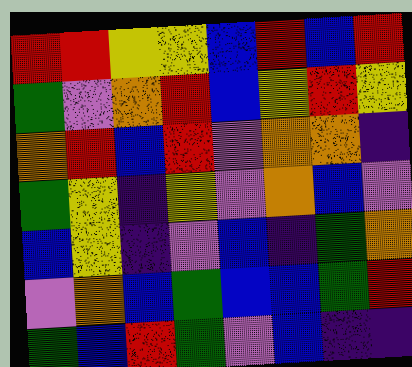[["red", "red", "yellow", "yellow", "blue", "red", "blue", "red"], ["green", "violet", "orange", "red", "blue", "yellow", "red", "yellow"], ["orange", "red", "blue", "red", "violet", "orange", "orange", "indigo"], ["green", "yellow", "indigo", "yellow", "violet", "orange", "blue", "violet"], ["blue", "yellow", "indigo", "violet", "blue", "indigo", "green", "orange"], ["violet", "orange", "blue", "green", "blue", "blue", "green", "red"], ["green", "blue", "red", "green", "violet", "blue", "indigo", "indigo"]]